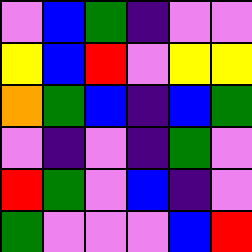[["violet", "blue", "green", "indigo", "violet", "violet"], ["yellow", "blue", "red", "violet", "yellow", "yellow"], ["orange", "green", "blue", "indigo", "blue", "green"], ["violet", "indigo", "violet", "indigo", "green", "violet"], ["red", "green", "violet", "blue", "indigo", "violet"], ["green", "violet", "violet", "violet", "blue", "red"]]